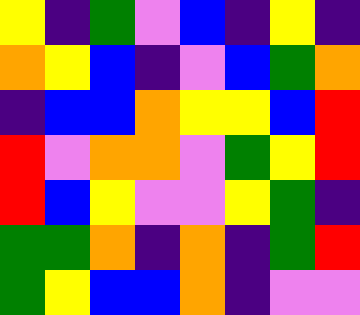[["yellow", "indigo", "green", "violet", "blue", "indigo", "yellow", "indigo"], ["orange", "yellow", "blue", "indigo", "violet", "blue", "green", "orange"], ["indigo", "blue", "blue", "orange", "yellow", "yellow", "blue", "red"], ["red", "violet", "orange", "orange", "violet", "green", "yellow", "red"], ["red", "blue", "yellow", "violet", "violet", "yellow", "green", "indigo"], ["green", "green", "orange", "indigo", "orange", "indigo", "green", "red"], ["green", "yellow", "blue", "blue", "orange", "indigo", "violet", "violet"]]